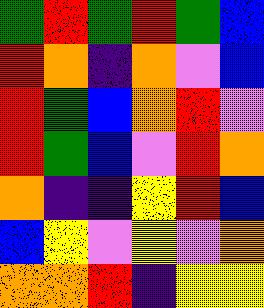[["green", "red", "green", "red", "green", "blue"], ["red", "orange", "indigo", "orange", "violet", "blue"], ["red", "green", "blue", "orange", "red", "violet"], ["red", "green", "blue", "violet", "red", "orange"], ["orange", "indigo", "indigo", "yellow", "red", "blue"], ["blue", "yellow", "violet", "yellow", "violet", "orange"], ["orange", "orange", "red", "indigo", "yellow", "yellow"]]